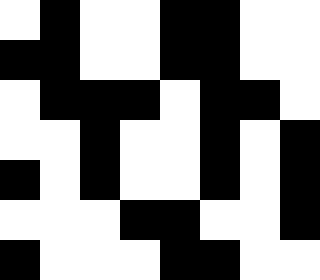[["white", "black", "white", "white", "black", "black", "white", "white"], ["black", "black", "white", "white", "black", "black", "white", "white"], ["white", "black", "black", "black", "white", "black", "black", "white"], ["white", "white", "black", "white", "white", "black", "white", "black"], ["black", "white", "black", "white", "white", "black", "white", "black"], ["white", "white", "white", "black", "black", "white", "white", "black"], ["black", "white", "white", "white", "black", "black", "white", "white"]]